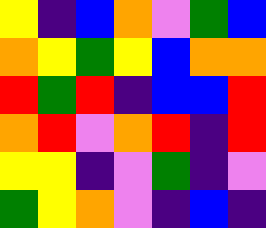[["yellow", "indigo", "blue", "orange", "violet", "green", "blue"], ["orange", "yellow", "green", "yellow", "blue", "orange", "orange"], ["red", "green", "red", "indigo", "blue", "blue", "red"], ["orange", "red", "violet", "orange", "red", "indigo", "red"], ["yellow", "yellow", "indigo", "violet", "green", "indigo", "violet"], ["green", "yellow", "orange", "violet", "indigo", "blue", "indigo"]]